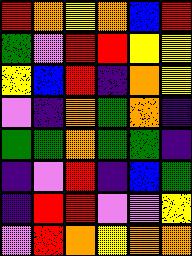[["red", "orange", "yellow", "orange", "blue", "red"], ["green", "violet", "red", "red", "yellow", "yellow"], ["yellow", "blue", "red", "indigo", "orange", "yellow"], ["violet", "indigo", "orange", "green", "orange", "indigo"], ["green", "green", "orange", "green", "green", "indigo"], ["indigo", "violet", "red", "indigo", "blue", "green"], ["indigo", "red", "red", "violet", "violet", "yellow"], ["violet", "red", "orange", "yellow", "orange", "orange"]]